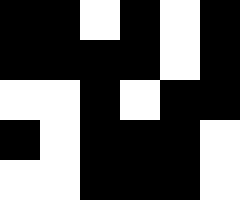[["black", "black", "white", "black", "white", "black"], ["black", "black", "black", "black", "white", "black"], ["white", "white", "black", "white", "black", "black"], ["black", "white", "black", "black", "black", "white"], ["white", "white", "black", "black", "black", "white"]]